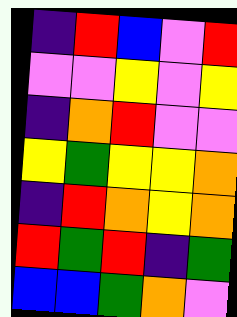[["indigo", "red", "blue", "violet", "red"], ["violet", "violet", "yellow", "violet", "yellow"], ["indigo", "orange", "red", "violet", "violet"], ["yellow", "green", "yellow", "yellow", "orange"], ["indigo", "red", "orange", "yellow", "orange"], ["red", "green", "red", "indigo", "green"], ["blue", "blue", "green", "orange", "violet"]]